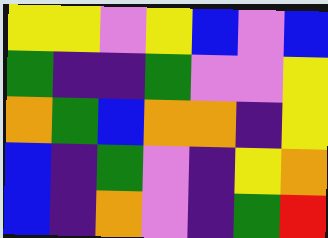[["yellow", "yellow", "violet", "yellow", "blue", "violet", "blue"], ["green", "indigo", "indigo", "green", "violet", "violet", "yellow"], ["orange", "green", "blue", "orange", "orange", "indigo", "yellow"], ["blue", "indigo", "green", "violet", "indigo", "yellow", "orange"], ["blue", "indigo", "orange", "violet", "indigo", "green", "red"]]